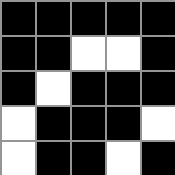[["black", "black", "black", "black", "black"], ["black", "black", "white", "white", "black"], ["black", "white", "black", "black", "black"], ["white", "black", "black", "black", "white"], ["white", "black", "black", "white", "black"]]